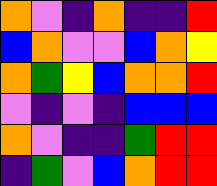[["orange", "violet", "indigo", "orange", "indigo", "indigo", "red"], ["blue", "orange", "violet", "violet", "blue", "orange", "yellow"], ["orange", "green", "yellow", "blue", "orange", "orange", "red"], ["violet", "indigo", "violet", "indigo", "blue", "blue", "blue"], ["orange", "violet", "indigo", "indigo", "green", "red", "red"], ["indigo", "green", "violet", "blue", "orange", "red", "red"]]